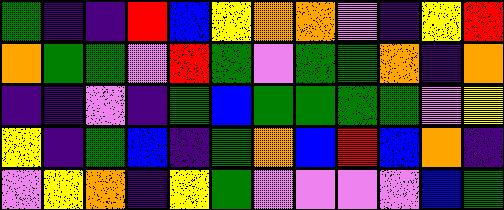[["green", "indigo", "indigo", "red", "blue", "yellow", "orange", "orange", "violet", "indigo", "yellow", "red"], ["orange", "green", "green", "violet", "red", "green", "violet", "green", "green", "orange", "indigo", "orange"], ["indigo", "indigo", "violet", "indigo", "green", "blue", "green", "green", "green", "green", "violet", "yellow"], ["yellow", "indigo", "green", "blue", "indigo", "green", "orange", "blue", "red", "blue", "orange", "indigo"], ["violet", "yellow", "orange", "indigo", "yellow", "green", "violet", "violet", "violet", "violet", "blue", "green"]]